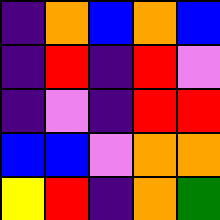[["indigo", "orange", "blue", "orange", "blue"], ["indigo", "red", "indigo", "red", "violet"], ["indigo", "violet", "indigo", "red", "red"], ["blue", "blue", "violet", "orange", "orange"], ["yellow", "red", "indigo", "orange", "green"]]